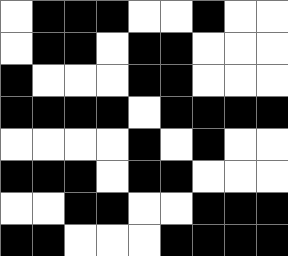[["white", "black", "black", "black", "white", "white", "black", "white", "white"], ["white", "black", "black", "white", "black", "black", "white", "white", "white"], ["black", "white", "white", "white", "black", "black", "white", "white", "white"], ["black", "black", "black", "black", "white", "black", "black", "black", "black"], ["white", "white", "white", "white", "black", "white", "black", "white", "white"], ["black", "black", "black", "white", "black", "black", "white", "white", "white"], ["white", "white", "black", "black", "white", "white", "black", "black", "black"], ["black", "black", "white", "white", "white", "black", "black", "black", "black"]]